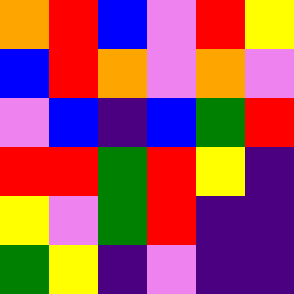[["orange", "red", "blue", "violet", "red", "yellow"], ["blue", "red", "orange", "violet", "orange", "violet"], ["violet", "blue", "indigo", "blue", "green", "red"], ["red", "red", "green", "red", "yellow", "indigo"], ["yellow", "violet", "green", "red", "indigo", "indigo"], ["green", "yellow", "indigo", "violet", "indigo", "indigo"]]